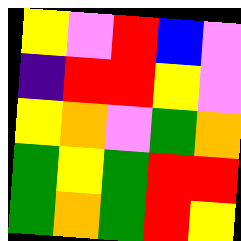[["yellow", "violet", "red", "blue", "violet"], ["indigo", "red", "red", "yellow", "violet"], ["yellow", "orange", "violet", "green", "orange"], ["green", "yellow", "green", "red", "red"], ["green", "orange", "green", "red", "yellow"]]